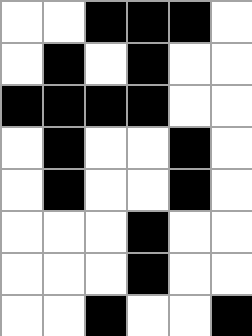[["white", "white", "black", "black", "black", "white"], ["white", "black", "white", "black", "white", "white"], ["black", "black", "black", "black", "white", "white"], ["white", "black", "white", "white", "black", "white"], ["white", "black", "white", "white", "black", "white"], ["white", "white", "white", "black", "white", "white"], ["white", "white", "white", "black", "white", "white"], ["white", "white", "black", "white", "white", "black"]]